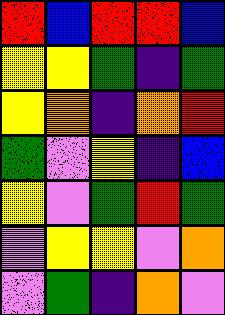[["red", "blue", "red", "red", "blue"], ["yellow", "yellow", "green", "indigo", "green"], ["yellow", "orange", "indigo", "orange", "red"], ["green", "violet", "yellow", "indigo", "blue"], ["yellow", "violet", "green", "red", "green"], ["violet", "yellow", "yellow", "violet", "orange"], ["violet", "green", "indigo", "orange", "violet"]]